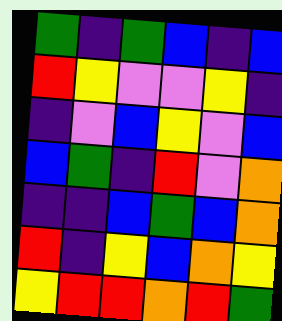[["green", "indigo", "green", "blue", "indigo", "blue"], ["red", "yellow", "violet", "violet", "yellow", "indigo"], ["indigo", "violet", "blue", "yellow", "violet", "blue"], ["blue", "green", "indigo", "red", "violet", "orange"], ["indigo", "indigo", "blue", "green", "blue", "orange"], ["red", "indigo", "yellow", "blue", "orange", "yellow"], ["yellow", "red", "red", "orange", "red", "green"]]